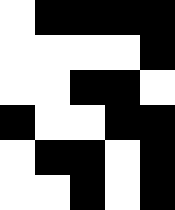[["white", "black", "black", "black", "black"], ["white", "white", "white", "white", "black"], ["white", "white", "black", "black", "white"], ["black", "white", "white", "black", "black"], ["white", "black", "black", "white", "black"], ["white", "white", "black", "white", "black"]]